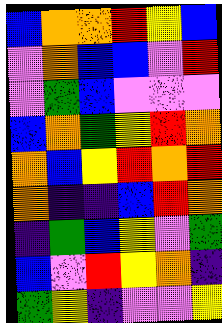[["blue", "orange", "orange", "red", "yellow", "blue"], ["violet", "orange", "blue", "blue", "violet", "red"], ["violet", "green", "blue", "violet", "violet", "violet"], ["blue", "orange", "green", "yellow", "red", "orange"], ["orange", "blue", "yellow", "red", "orange", "red"], ["orange", "indigo", "indigo", "blue", "red", "orange"], ["indigo", "green", "blue", "yellow", "violet", "green"], ["blue", "violet", "red", "yellow", "orange", "indigo"], ["green", "yellow", "indigo", "violet", "violet", "yellow"]]